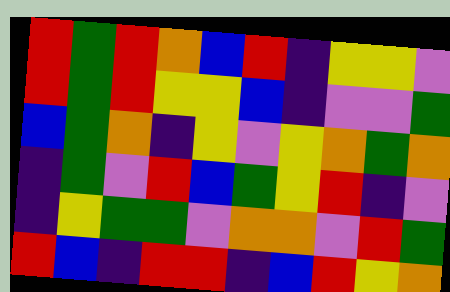[["red", "green", "red", "orange", "blue", "red", "indigo", "yellow", "yellow", "violet"], ["red", "green", "red", "yellow", "yellow", "blue", "indigo", "violet", "violet", "green"], ["blue", "green", "orange", "indigo", "yellow", "violet", "yellow", "orange", "green", "orange"], ["indigo", "green", "violet", "red", "blue", "green", "yellow", "red", "indigo", "violet"], ["indigo", "yellow", "green", "green", "violet", "orange", "orange", "violet", "red", "green"], ["red", "blue", "indigo", "red", "red", "indigo", "blue", "red", "yellow", "orange"]]